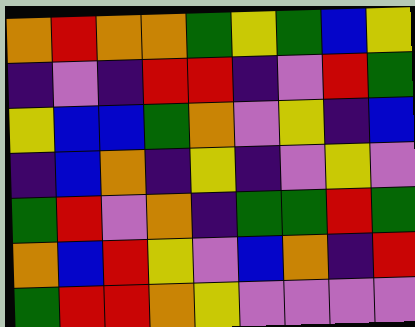[["orange", "red", "orange", "orange", "green", "yellow", "green", "blue", "yellow"], ["indigo", "violet", "indigo", "red", "red", "indigo", "violet", "red", "green"], ["yellow", "blue", "blue", "green", "orange", "violet", "yellow", "indigo", "blue"], ["indigo", "blue", "orange", "indigo", "yellow", "indigo", "violet", "yellow", "violet"], ["green", "red", "violet", "orange", "indigo", "green", "green", "red", "green"], ["orange", "blue", "red", "yellow", "violet", "blue", "orange", "indigo", "red"], ["green", "red", "red", "orange", "yellow", "violet", "violet", "violet", "violet"]]